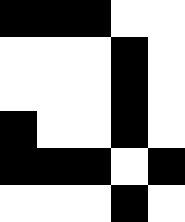[["black", "black", "black", "white", "white"], ["white", "white", "white", "black", "white"], ["white", "white", "white", "black", "white"], ["black", "white", "white", "black", "white"], ["black", "black", "black", "white", "black"], ["white", "white", "white", "black", "white"]]